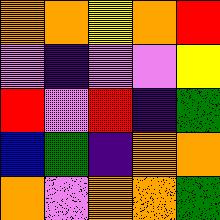[["orange", "orange", "yellow", "orange", "red"], ["violet", "indigo", "violet", "violet", "yellow"], ["red", "violet", "red", "indigo", "green"], ["blue", "green", "indigo", "orange", "orange"], ["orange", "violet", "orange", "orange", "green"]]